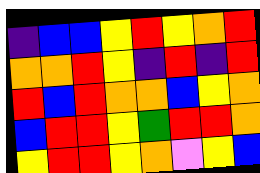[["indigo", "blue", "blue", "yellow", "red", "yellow", "orange", "red"], ["orange", "orange", "red", "yellow", "indigo", "red", "indigo", "red"], ["red", "blue", "red", "orange", "orange", "blue", "yellow", "orange"], ["blue", "red", "red", "yellow", "green", "red", "red", "orange"], ["yellow", "red", "red", "yellow", "orange", "violet", "yellow", "blue"]]